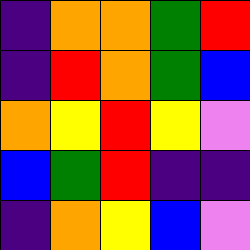[["indigo", "orange", "orange", "green", "red"], ["indigo", "red", "orange", "green", "blue"], ["orange", "yellow", "red", "yellow", "violet"], ["blue", "green", "red", "indigo", "indigo"], ["indigo", "orange", "yellow", "blue", "violet"]]